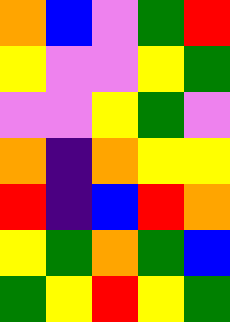[["orange", "blue", "violet", "green", "red"], ["yellow", "violet", "violet", "yellow", "green"], ["violet", "violet", "yellow", "green", "violet"], ["orange", "indigo", "orange", "yellow", "yellow"], ["red", "indigo", "blue", "red", "orange"], ["yellow", "green", "orange", "green", "blue"], ["green", "yellow", "red", "yellow", "green"]]